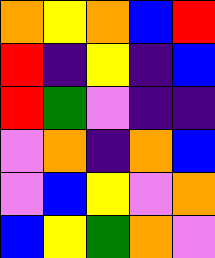[["orange", "yellow", "orange", "blue", "red"], ["red", "indigo", "yellow", "indigo", "blue"], ["red", "green", "violet", "indigo", "indigo"], ["violet", "orange", "indigo", "orange", "blue"], ["violet", "blue", "yellow", "violet", "orange"], ["blue", "yellow", "green", "orange", "violet"]]